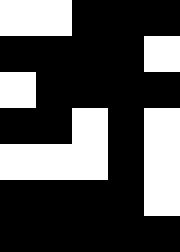[["white", "white", "black", "black", "black"], ["black", "black", "black", "black", "white"], ["white", "black", "black", "black", "black"], ["black", "black", "white", "black", "white"], ["white", "white", "white", "black", "white"], ["black", "black", "black", "black", "white"], ["black", "black", "black", "black", "black"]]